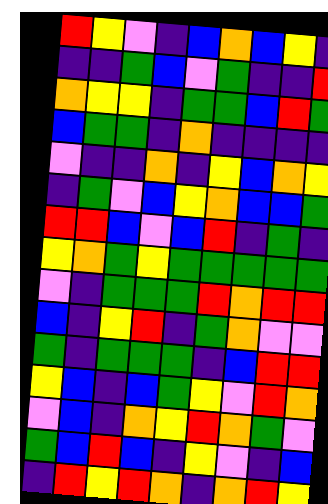[["red", "yellow", "violet", "indigo", "blue", "orange", "blue", "yellow", "indigo"], ["indigo", "indigo", "green", "blue", "violet", "green", "indigo", "indigo", "red"], ["orange", "yellow", "yellow", "indigo", "green", "green", "blue", "red", "green"], ["blue", "green", "green", "indigo", "orange", "indigo", "indigo", "indigo", "indigo"], ["violet", "indigo", "indigo", "orange", "indigo", "yellow", "blue", "orange", "yellow"], ["indigo", "green", "violet", "blue", "yellow", "orange", "blue", "blue", "green"], ["red", "red", "blue", "violet", "blue", "red", "indigo", "green", "indigo"], ["yellow", "orange", "green", "yellow", "green", "green", "green", "green", "green"], ["violet", "indigo", "green", "green", "green", "red", "orange", "red", "red"], ["blue", "indigo", "yellow", "red", "indigo", "green", "orange", "violet", "violet"], ["green", "indigo", "green", "green", "green", "indigo", "blue", "red", "red"], ["yellow", "blue", "indigo", "blue", "green", "yellow", "violet", "red", "orange"], ["violet", "blue", "indigo", "orange", "yellow", "red", "orange", "green", "violet"], ["green", "blue", "red", "blue", "indigo", "yellow", "violet", "indigo", "blue"], ["indigo", "red", "yellow", "red", "orange", "indigo", "orange", "red", "yellow"]]